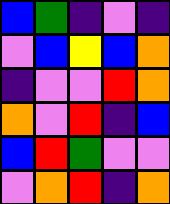[["blue", "green", "indigo", "violet", "indigo"], ["violet", "blue", "yellow", "blue", "orange"], ["indigo", "violet", "violet", "red", "orange"], ["orange", "violet", "red", "indigo", "blue"], ["blue", "red", "green", "violet", "violet"], ["violet", "orange", "red", "indigo", "orange"]]